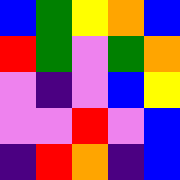[["blue", "green", "yellow", "orange", "blue"], ["red", "green", "violet", "green", "orange"], ["violet", "indigo", "violet", "blue", "yellow"], ["violet", "violet", "red", "violet", "blue"], ["indigo", "red", "orange", "indigo", "blue"]]